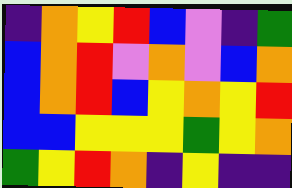[["indigo", "orange", "yellow", "red", "blue", "violet", "indigo", "green"], ["blue", "orange", "red", "violet", "orange", "violet", "blue", "orange"], ["blue", "orange", "red", "blue", "yellow", "orange", "yellow", "red"], ["blue", "blue", "yellow", "yellow", "yellow", "green", "yellow", "orange"], ["green", "yellow", "red", "orange", "indigo", "yellow", "indigo", "indigo"]]